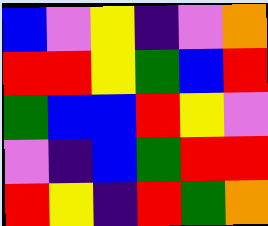[["blue", "violet", "yellow", "indigo", "violet", "orange"], ["red", "red", "yellow", "green", "blue", "red"], ["green", "blue", "blue", "red", "yellow", "violet"], ["violet", "indigo", "blue", "green", "red", "red"], ["red", "yellow", "indigo", "red", "green", "orange"]]